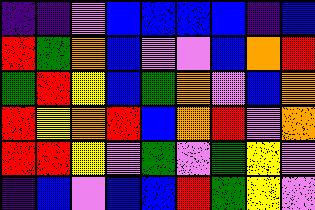[["indigo", "indigo", "violet", "blue", "blue", "blue", "blue", "indigo", "blue"], ["red", "green", "orange", "blue", "violet", "violet", "blue", "orange", "red"], ["green", "red", "yellow", "blue", "green", "orange", "violet", "blue", "orange"], ["red", "yellow", "orange", "red", "blue", "orange", "red", "violet", "orange"], ["red", "red", "yellow", "violet", "green", "violet", "green", "yellow", "violet"], ["indigo", "blue", "violet", "blue", "blue", "red", "green", "yellow", "violet"]]